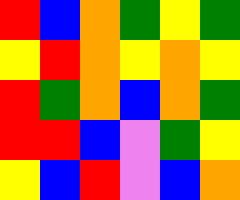[["red", "blue", "orange", "green", "yellow", "green"], ["yellow", "red", "orange", "yellow", "orange", "yellow"], ["red", "green", "orange", "blue", "orange", "green"], ["red", "red", "blue", "violet", "green", "yellow"], ["yellow", "blue", "red", "violet", "blue", "orange"]]